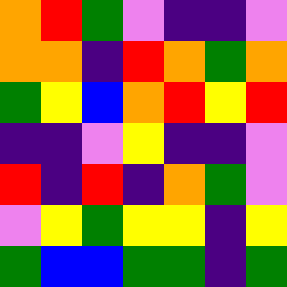[["orange", "red", "green", "violet", "indigo", "indigo", "violet"], ["orange", "orange", "indigo", "red", "orange", "green", "orange"], ["green", "yellow", "blue", "orange", "red", "yellow", "red"], ["indigo", "indigo", "violet", "yellow", "indigo", "indigo", "violet"], ["red", "indigo", "red", "indigo", "orange", "green", "violet"], ["violet", "yellow", "green", "yellow", "yellow", "indigo", "yellow"], ["green", "blue", "blue", "green", "green", "indigo", "green"]]